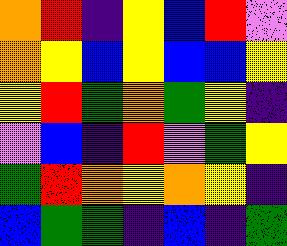[["orange", "red", "indigo", "yellow", "blue", "red", "violet"], ["orange", "yellow", "blue", "yellow", "blue", "blue", "yellow"], ["yellow", "red", "green", "orange", "green", "yellow", "indigo"], ["violet", "blue", "indigo", "red", "violet", "green", "yellow"], ["green", "red", "orange", "yellow", "orange", "yellow", "indigo"], ["blue", "green", "green", "indigo", "blue", "indigo", "green"]]